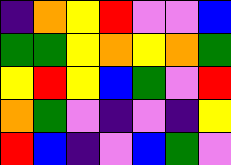[["indigo", "orange", "yellow", "red", "violet", "violet", "blue"], ["green", "green", "yellow", "orange", "yellow", "orange", "green"], ["yellow", "red", "yellow", "blue", "green", "violet", "red"], ["orange", "green", "violet", "indigo", "violet", "indigo", "yellow"], ["red", "blue", "indigo", "violet", "blue", "green", "violet"]]